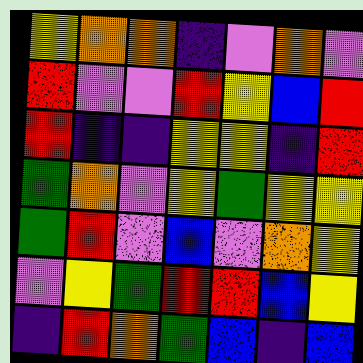[["yellow", "orange", "orange", "indigo", "violet", "orange", "violet"], ["red", "violet", "violet", "red", "yellow", "blue", "red"], ["red", "indigo", "indigo", "yellow", "yellow", "indigo", "red"], ["green", "orange", "violet", "yellow", "green", "yellow", "yellow"], ["green", "red", "violet", "blue", "violet", "orange", "yellow"], ["violet", "yellow", "green", "red", "red", "blue", "yellow"], ["indigo", "red", "orange", "green", "blue", "indigo", "blue"]]